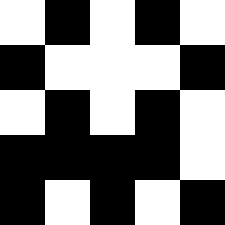[["white", "black", "white", "black", "white"], ["black", "white", "white", "white", "black"], ["white", "black", "white", "black", "white"], ["black", "black", "black", "black", "white"], ["black", "white", "black", "white", "black"]]